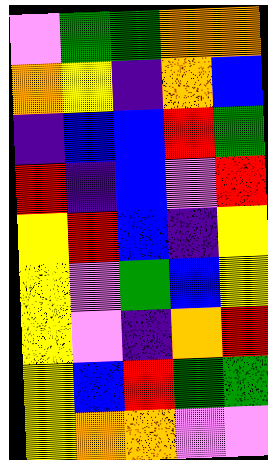[["violet", "green", "green", "orange", "orange"], ["orange", "yellow", "indigo", "orange", "blue"], ["indigo", "blue", "blue", "red", "green"], ["red", "indigo", "blue", "violet", "red"], ["yellow", "red", "blue", "indigo", "yellow"], ["yellow", "violet", "green", "blue", "yellow"], ["yellow", "violet", "indigo", "orange", "red"], ["yellow", "blue", "red", "green", "green"], ["yellow", "orange", "orange", "violet", "violet"]]